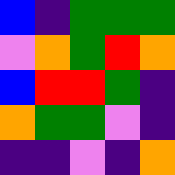[["blue", "indigo", "green", "green", "green"], ["violet", "orange", "green", "red", "orange"], ["blue", "red", "red", "green", "indigo"], ["orange", "green", "green", "violet", "indigo"], ["indigo", "indigo", "violet", "indigo", "orange"]]